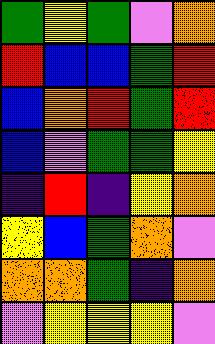[["green", "yellow", "green", "violet", "orange"], ["red", "blue", "blue", "green", "red"], ["blue", "orange", "red", "green", "red"], ["blue", "violet", "green", "green", "yellow"], ["indigo", "red", "indigo", "yellow", "orange"], ["yellow", "blue", "green", "orange", "violet"], ["orange", "orange", "green", "indigo", "orange"], ["violet", "yellow", "yellow", "yellow", "violet"]]